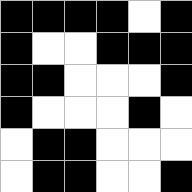[["black", "black", "black", "black", "white", "black"], ["black", "white", "white", "black", "black", "black"], ["black", "black", "white", "white", "white", "black"], ["black", "white", "white", "white", "black", "white"], ["white", "black", "black", "white", "white", "white"], ["white", "black", "black", "white", "white", "black"]]